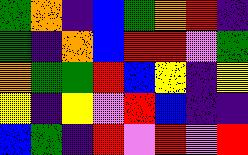[["green", "orange", "indigo", "blue", "green", "orange", "red", "indigo"], ["green", "indigo", "orange", "blue", "red", "red", "violet", "green"], ["orange", "green", "green", "red", "blue", "yellow", "indigo", "yellow"], ["yellow", "indigo", "yellow", "violet", "red", "blue", "indigo", "indigo"], ["blue", "green", "indigo", "red", "violet", "red", "violet", "red"]]